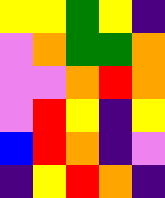[["yellow", "yellow", "green", "yellow", "indigo"], ["violet", "orange", "green", "green", "orange"], ["violet", "violet", "orange", "red", "orange"], ["violet", "red", "yellow", "indigo", "yellow"], ["blue", "red", "orange", "indigo", "violet"], ["indigo", "yellow", "red", "orange", "indigo"]]